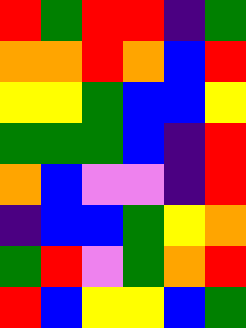[["red", "green", "red", "red", "indigo", "green"], ["orange", "orange", "red", "orange", "blue", "red"], ["yellow", "yellow", "green", "blue", "blue", "yellow"], ["green", "green", "green", "blue", "indigo", "red"], ["orange", "blue", "violet", "violet", "indigo", "red"], ["indigo", "blue", "blue", "green", "yellow", "orange"], ["green", "red", "violet", "green", "orange", "red"], ["red", "blue", "yellow", "yellow", "blue", "green"]]